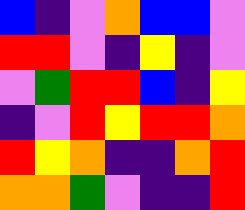[["blue", "indigo", "violet", "orange", "blue", "blue", "violet"], ["red", "red", "violet", "indigo", "yellow", "indigo", "violet"], ["violet", "green", "red", "red", "blue", "indigo", "yellow"], ["indigo", "violet", "red", "yellow", "red", "red", "orange"], ["red", "yellow", "orange", "indigo", "indigo", "orange", "red"], ["orange", "orange", "green", "violet", "indigo", "indigo", "red"]]